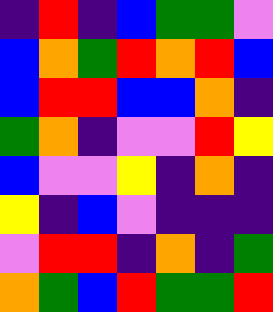[["indigo", "red", "indigo", "blue", "green", "green", "violet"], ["blue", "orange", "green", "red", "orange", "red", "blue"], ["blue", "red", "red", "blue", "blue", "orange", "indigo"], ["green", "orange", "indigo", "violet", "violet", "red", "yellow"], ["blue", "violet", "violet", "yellow", "indigo", "orange", "indigo"], ["yellow", "indigo", "blue", "violet", "indigo", "indigo", "indigo"], ["violet", "red", "red", "indigo", "orange", "indigo", "green"], ["orange", "green", "blue", "red", "green", "green", "red"]]